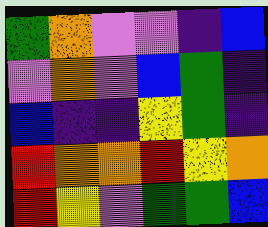[["green", "orange", "violet", "violet", "indigo", "blue"], ["violet", "orange", "violet", "blue", "green", "indigo"], ["blue", "indigo", "indigo", "yellow", "green", "indigo"], ["red", "orange", "orange", "red", "yellow", "orange"], ["red", "yellow", "violet", "green", "green", "blue"]]